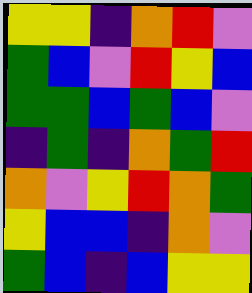[["yellow", "yellow", "indigo", "orange", "red", "violet"], ["green", "blue", "violet", "red", "yellow", "blue"], ["green", "green", "blue", "green", "blue", "violet"], ["indigo", "green", "indigo", "orange", "green", "red"], ["orange", "violet", "yellow", "red", "orange", "green"], ["yellow", "blue", "blue", "indigo", "orange", "violet"], ["green", "blue", "indigo", "blue", "yellow", "yellow"]]